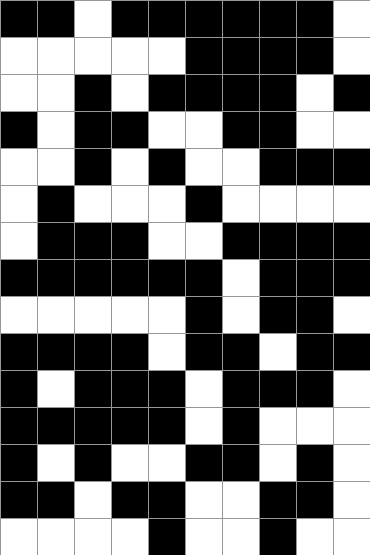[["black", "black", "white", "black", "black", "black", "black", "black", "black", "white"], ["white", "white", "white", "white", "white", "black", "black", "black", "black", "white"], ["white", "white", "black", "white", "black", "black", "black", "black", "white", "black"], ["black", "white", "black", "black", "white", "white", "black", "black", "white", "white"], ["white", "white", "black", "white", "black", "white", "white", "black", "black", "black"], ["white", "black", "white", "white", "white", "black", "white", "white", "white", "white"], ["white", "black", "black", "black", "white", "white", "black", "black", "black", "black"], ["black", "black", "black", "black", "black", "black", "white", "black", "black", "black"], ["white", "white", "white", "white", "white", "black", "white", "black", "black", "white"], ["black", "black", "black", "black", "white", "black", "black", "white", "black", "black"], ["black", "white", "black", "black", "black", "white", "black", "black", "black", "white"], ["black", "black", "black", "black", "black", "white", "black", "white", "white", "white"], ["black", "white", "black", "white", "white", "black", "black", "white", "black", "white"], ["black", "black", "white", "black", "black", "white", "white", "black", "black", "white"], ["white", "white", "white", "white", "black", "white", "white", "black", "white", "white"]]